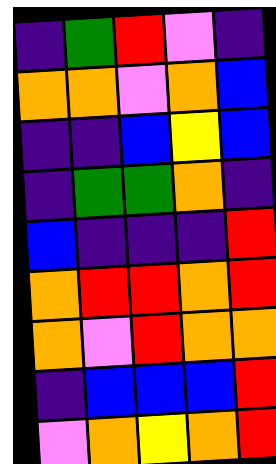[["indigo", "green", "red", "violet", "indigo"], ["orange", "orange", "violet", "orange", "blue"], ["indigo", "indigo", "blue", "yellow", "blue"], ["indigo", "green", "green", "orange", "indigo"], ["blue", "indigo", "indigo", "indigo", "red"], ["orange", "red", "red", "orange", "red"], ["orange", "violet", "red", "orange", "orange"], ["indigo", "blue", "blue", "blue", "red"], ["violet", "orange", "yellow", "orange", "red"]]